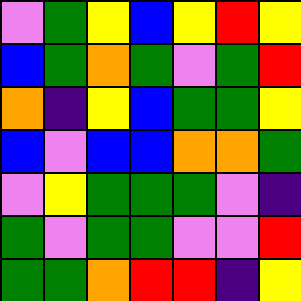[["violet", "green", "yellow", "blue", "yellow", "red", "yellow"], ["blue", "green", "orange", "green", "violet", "green", "red"], ["orange", "indigo", "yellow", "blue", "green", "green", "yellow"], ["blue", "violet", "blue", "blue", "orange", "orange", "green"], ["violet", "yellow", "green", "green", "green", "violet", "indigo"], ["green", "violet", "green", "green", "violet", "violet", "red"], ["green", "green", "orange", "red", "red", "indigo", "yellow"]]